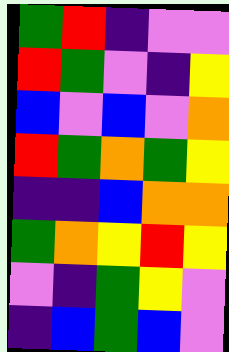[["green", "red", "indigo", "violet", "violet"], ["red", "green", "violet", "indigo", "yellow"], ["blue", "violet", "blue", "violet", "orange"], ["red", "green", "orange", "green", "yellow"], ["indigo", "indigo", "blue", "orange", "orange"], ["green", "orange", "yellow", "red", "yellow"], ["violet", "indigo", "green", "yellow", "violet"], ["indigo", "blue", "green", "blue", "violet"]]